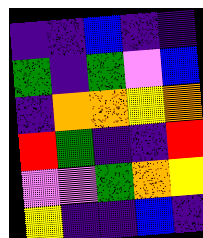[["indigo", "indigo", "blue", "indigo", "indigo"], ["green", "indigo", "green", "violet", "blue"], ["indigo", "orange", "orange", "yellow", "orange"], ["red", "green", "indigo", "indigo", "red"], ["violet", "violet", "green", "orange", "yellow"], ["yellow", "indigo", "indigo", "blue", "indigo"]]